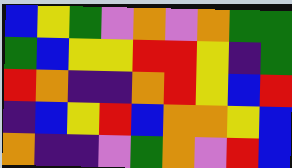[["blue", "yellow", "green", "violet", "orange", "violet", "orange", "green", "green"], ["green", "blue", "yellow", "yellow", "red", "red", "yellow", "indigo", "green"], ["red", "orange", "indigo", "indigo", "orange", "red", "yellow", "blue", "red"], ["indigo", "blue", "yellow", "red", "blue", "orange", "orange", "yellow", "blue"], ["orange", "indigo", "indigo", "violet", "green", "orange", "violet", "red", "blue"]]